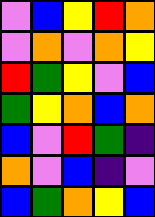[["violet", "blue", "yellow", "red", "orange"], ["violet", "orange", "violet", "orange", "yellow"], ["red", "green", "yellow", "violet", "blue"], ["green", "yellow", "orange", "blue", "orange"], ["blue", "violet", "red", "green", "indigo"], ["orange", "violet", "blue", "indigo", "violet"], ["blue", "green", "orange", "yellow", "blue"]]